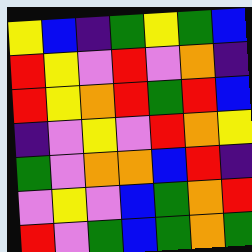[["yellow", "blue", "indigo", "green", "yellow", "green", "blue"], ["red", "yellow", "violet", "red", "violet", "orange", "indigo"], ["red", "yellow", "orange", "red", "green", "red", "blue"], ["indigo", "violet", "yellow", "violet", "red", "orange", "yellow"], ["green", "violet", "orange", "orange", "blue", "red", "indigo"], ["violet", "yellow", "violet", "blue", "green", "orange", "red"], ["red", "violet", "green", "blue", "green", "orange", "green"]]